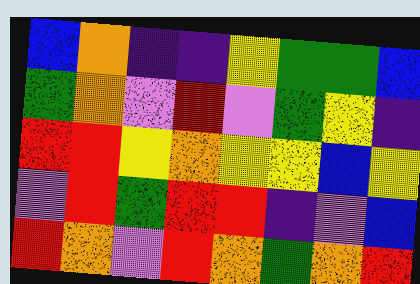[["blue", "orange", "indigo", "indigo", "yellow", "green", "green", "blue"], ["green", "orange", "violet", "red", "violet", "green", "yellow", "indigo"], ["red", "red", "yellow", "orange", "yellow", "yellow", "blue", "yellow"], ["violet", "red", "green", "red", "red", "indigo", "violet", "blue"], ["red", "orange", "violet", "red", "orange", "green", "orange", "red"]]